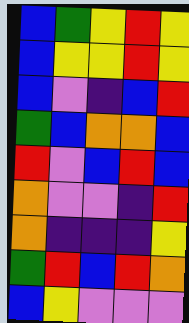[["blue", "green", "yellow", "red", "yellow"], ["blue", "yellow", "yellow", "red", "yellow"], ["blue", "violet", "indigo", "blue", "red"], ["green", "blue", "orange", "orange", "blue"], ["red", "violet", "blue", "red", "blue"], ["orange", "violet", "violet", "indigo", "red"], ["orange", "indigo", "indigo", "indigo", "yellow"], ["green", "red", "blue", "red", "orange"], ["blue", "yellow", "violet", "violet", "violet"]]